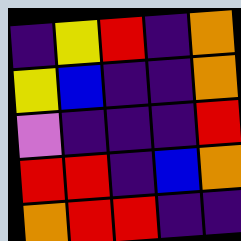[["indigo", "yellow", "red", "indigo", "orange"], ["yellow", "blue", "indigo", "indigo", "orange"], ["violet", "indigo", "indigo", "indigo", "red"], ["red", "red", "indigo", "blue", "orange"], ["orange", "red", "red", "indigo", "indigo"]]